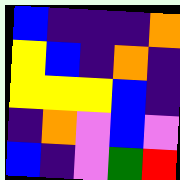[["blue", "indigo", "indigo", "indigo", "orange"], ["yellow", "blue", "indigo", "orange", "indigo"], ["yellow", "yellow", "yellow", "blue", "indigo"], ["indigo", "orange", "violet", "blue", "violet"], ["blue", "indigo", "violet", "green", "red"]]